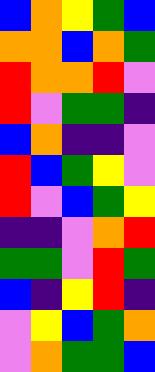[["blue", "orange", "yellow", "green", "blue"], ["orange", "orange", "blue", "orange", "green"], ["red", "orange", "orange", "red", "violet"], ["red", "violet", "green", "green", "indigo"], ["blue", "orange", "indigo", "indigo", "violet"], ["red", "blue", "green", "yellow", "violet"], ["red", "violet", "blue", "green", "yellow"], ["indigo", "indigo", "violet", "orange", "red"], ["green", "green", "violet", "red", "green"], ["blue", "indigo", "yellow", "red", "indigo"], ["violet", "yellow", "blue", "green", "orange"], ["violet", "orange", "green", "green", "blue"]]